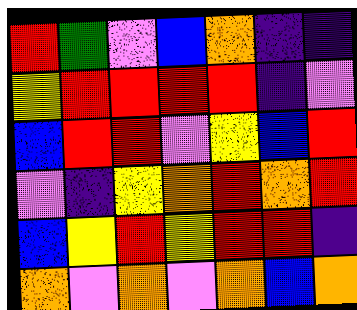[["red", "green", "violet", "blue", "orange", "indigo", "indigo"], ["yellow", "red", "red", "red", "red", "indigo", "violet"], ["blue", "red", "red", "violet", "yellow", "blue", "red"], ["violet", "indigo", "yellow", "orange", "red", "orange", "red"], ["blue", "yellow", "red", "yellow", "red", "red", "indigo"], ["orange", "violet", "orange", "violet", "orange", "blue", "orange"]]